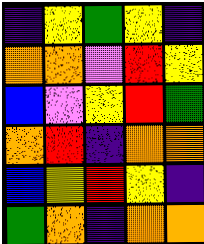[["indigo", "yellow", "green", "yellow", "indigo"], ["orange", "orange", "violet", "red", "yellow"], ["blue", "violet", "yellow", "red", "green"], ["orange", "red", "indigo", "orange", "orange"], ["blue", "yellow", "red", "yellow", "indigo"], ["green", "orange", "indigo", "orange", "orange"]]